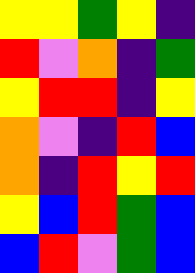[["yellow", "yellow", "green", "yellow", "indigo"], ["red", "violet", "orange", "indigo", "green"], ["yellow", "red", "red", "indigo", "yellow"], ["orange", "violet", "indigo", "red", "blue"], ["orange", "indigo", "red", "yellow", "red"], ["yellow", "blue", "red", "green", "blue"], ["blue", "red", "violet", "green", "blue"]]